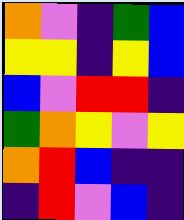[["orange", "violet", "indigo", "green", "blue"], ["yellow", "yellow", "indigo", "yellow", "blue"], ["blue", "violet", "red", "red", "indigo"], ["green", "orange", "yellow", "violet", "yellow"], ["orange", "red", "blue", "indigo", "indigo"], ["indigo", "red", "violet", "blue", "indigo"]]